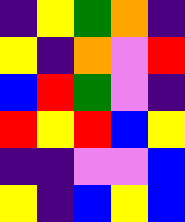[["indigo", "yellow", "green", "orange", "indigo"], ["yellow", "indigo", "orange", "violet", "red"], ["blue", "red", "green", "violet", "indigo"], ["red", "yellow", "red", "blue", "yellow"], ["indigo", "indigo", "violet", "violet", "blue"], ["yellow", "indigo", "blue", "yellow", "blue"]]